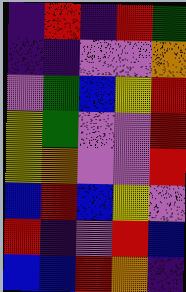[["indigo", "red", "indigo", "red", "green"], ["indigo", "indigo", "violet", "violet", "orange"], ["violet", "green", "blue", "yellow", "red"], ["yellow", "green", "violet", "violet", "red"], ["yellow", "orange", "violet", "violet", "red"], ["blue", "red", "blue", "yellow", "violet"], ["red", "indigo", "violet", "red", "blue"], ["blue", "blue", "red", "orange", "indigo"]]